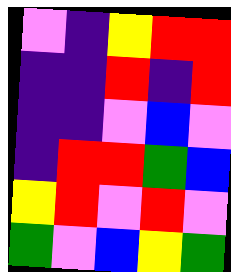[["violet", "indigo", "yellow", "red", "red"], ["indigo", "indigo", "red", "indigo", "red"], ["indigo", "indigo", "violet", "blue", "violet"], ["indigo", "red", "red", "green", "blue"], ["yellow", "red", "violet", "red", "violet"], ["green", "violet", "blue", "yellow", "green"]]